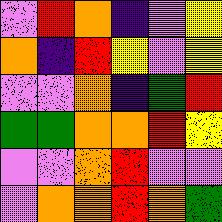[["violet", "red", "orange", "indigo", "violet", "yellow"], ["orange", "indigo", "red", "yellow", "violet", "yellow"], ["violet", "violet", "orange", "indigo", "green", "red"], ["green", "green", "orange", "orange", "red", "yellow"], ["violet", "violet", "orange", "red", "violet", "violet"], ["violet", "orange", "orange", "red", "orange", "green"]]